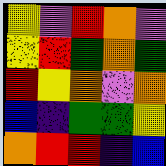[["yellow", "violet", "red", "orange", "violet"], ["yellow", "red", "green", "orange", "green"], ["red", "yellow", "orange", "violet", "orange"], ["blue", "indigo", "green", "green", "yellow"], ["orange", "red", "red", "indigo", "blue"]]